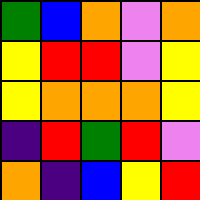[["green", "blue", "orange", "violet", "orange"], ["yellow", "red", "red", "violet", "yellow"], ["yellow", "orange", "orange", "orange", "yellow"], ["indigo", "red", "green", "red", "violet"], ["orange", "indigo", "blue", "yellow", "red"]]